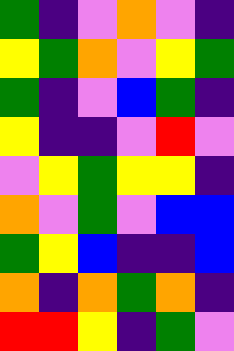[["green", "indigo", "violet", "orange", "violet", "indigo"], ["yellow", "green", "orange", "violet", "yellow", "green"], ["green", "indigo", "violet", "blue", "green", "indigo"], ["yellow", "indigo", "indigo", "violet", "red", "violet"], ["violet", "yellow", "green", "yellow", "yellow", "indigo"], ["orange", "violet", "green", "violet", "blue", "blue"], ["green", "yellow", "blue", "indigo", "indigo", "blue"], ["orange", "indigo", "orange", "green", "orange", "indigo"], ["red", "red", "yellow", "indigo", "green", "violet"]]